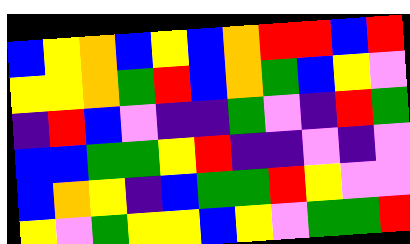[["blue", "yellow", "orange", "blue", "yellow", "blue", "orange", "red", "red", "blue", "red"], ["yellow", "yellow", "orange", "green", "red", "blue", "orange", "green", "blue", "yellow", "violet"], ["indigo", "red", "blue", "violet", "indigo", "indigo", "green", "violet", "indigo", "red", "green"], ["blue", "blue", "green", "green", "yellow", "red", "indigo", "indigo", "violet", "indigo", "violet"], ["blue", "orange", "yellow", "indigo", "blue", "green", "green", "red", "yellow", "violet", "violet"], ["yellow", "violet", "green", "yellow", "yellow", "blue", "yellow", "violet", "green", "green", "red"]]